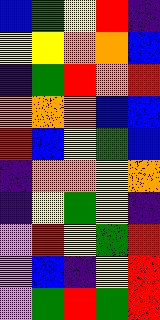[["blue", "green", "yellow", "red", "indigo"], ["yellow", "yellow", "orange", "orange", "blue"], ["indigo", "green", "red", "orange", "red"], ["orange", "orange", "orange", "blue", "blue"], ["red", "blue", "yellow", "green", "blue"], ["indigo", "orange", "orange", "yellow", "orange"], ["indigo", "yellow", "green", "yellow", "indigo"], ["violet", "red", "yellow", "green", "red"], ["violet", "blue", "indigo", "yellow", "red"], ["violet", "green", "red", "green", "red"]]